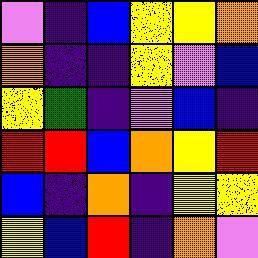[["violet", "indigo", "blue", "yellow", "yellow", "orange"], ["orange", "indigo", "indigo", "yellow", "violet", "blue"], ["yellow", "green", "indigo", "violet", "blue", "indigo"], ["red", "red", "blue", "orange", "yellow", "red"], ["blue", "indigo", "orange", "indigo", "yellow", "yellow"], ["yellow", "blue", "red", "indigo", "orange", "violet"]]